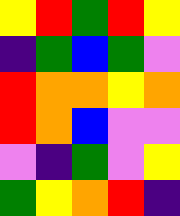[["yellow", "red", "green", "red", "yellow"], ["indigo", "green", "blue", "green", "violet"], ["red", "orange", "orange", "yellow", "orange"], ["red", "orange", "blue", "violet", "violet"], ["violet", "indigo", "green", "violet", "yellow"], ["green", "yellow", "orange", "red", "indigo"]]